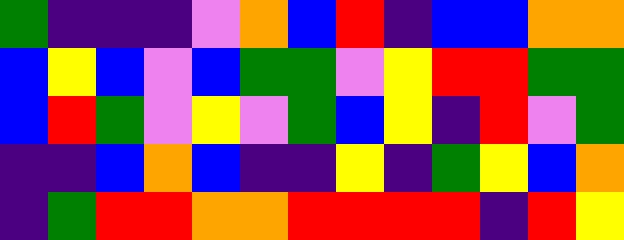[["green", "indigo", "indigo", "indigo", "violet", "orange", "blue", "red", "indigo", "blue", "blue", "orange", "orange"], ["blue", "yellow", "blue", "violet", "blue", "green", "green", "violet", "yellow", "red", "red", "green", "green"], ["blue", "red", "green", "violet", "yellow", "violet", "green", "blue", "yellow", "indigo", "red", "violet", "green"], ["indigo", "indigo", "blue", "orange", "blue", "indigo", "indigo", "yellow", "indigo", "green", "yellow", "blue", "orange"], ["indigo", "green", "red", "red", "orange", "orange", "red", "red", "red", "red", "indigo", "red", "yellow"]]